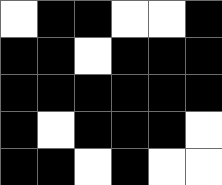[["white", "black", "black", "white", "white", "black"], ["black", "black", "white", "black", "black", "black"], ["black", "black", "black", "black", "black", "black"], ["black", "white", "black", "black", "black", "white"], ["black", "black", "white", "black", "white", "white"]]